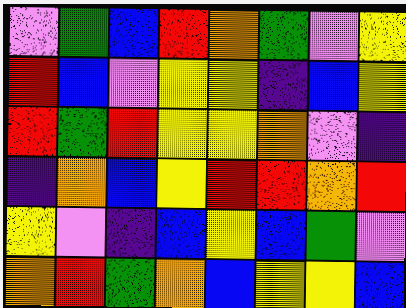[["violet", "green", "blue", "red", "orange", "green", "violet", "yellow"], ["red", "blue", "violet", "yellow", "yellow", "indigo", "blue", "yellow"], ["red", "green", "red", "yellow", "yellow", "orange", "violet", "indigo"], ["indigo", "orange", "blue", "yellow", "red", "red", "orange", "red"], ["yellow", "violet", "indigo", "blue", "yellow", "blue", "green", "violet"], ["orange", "red", "green", "orange", "blue", "yellow", "yellow", "blue"]]